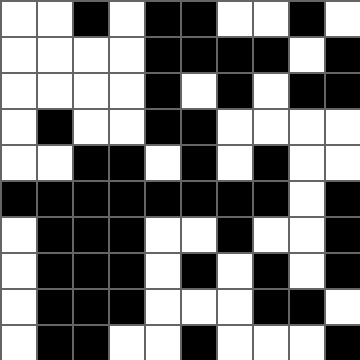[["white", "white", "black", "white", "black", "black", "white", "white", "black", "white"], ["white", "white", "white", "white", "black", "black", "black", "black", "white", "black"], ["white", "white", "white", "white", "black", "white", "black", "white", "black", "black"], ["white", "black", "white", "white", "black", "black", "white", "white", "white", "white"], ["white", "white", "black", "black", "white", "black", "white", "black", "white", "white"], ["black", "black", "black", "black", "black", "black", "black", "black", "white", "black"], ["white", "black", "black", "black", "white", "white", "black", "white", "white", "black"], ["white", "black", "black", "black", "white", "black", "white", "black", "white", "black"], ["white", "black", "black", "black", "white", "white", "white", "black", "black", "white"], ["white", "black", "black", "white", "white", "black", "white", "white", "white", "black"]]